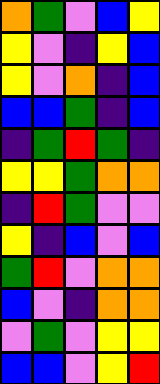[["orange", "green", "violet", "blue", "yellow"], ["yellow", "violet", "indigo", "yellow", "blue"], ["yellow", "violet", "orange", "indigo", "blue"], ["blue", "blue", "green", "indigo", "blue"], ["indigo", "green", "red", "green", "indigo"], ["yellow", "yellow", "green", "orange", "orange"], ["indigo", "red", "green", "violet", "violet"], ["yellow", "indigo", "blue", "violet", "blue"], ["green", "red", "violet", "orange", "orange"], ["blue", "violet", "indigo", "orange", "orange"], ["violet", "green", "violet", "yellow", "yellow"], ["blue", "blue", "violet", "yellow", "red"]]